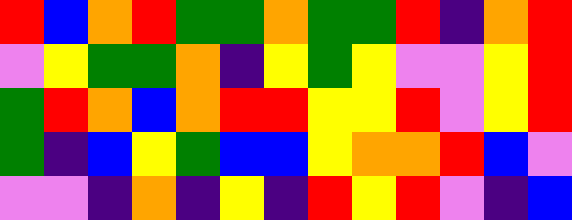[["red", "blue", "orange", "red", "green", "green", "orange", "green", "green", "red", "indigo", "orange", "red"], ["violet", "yellow", "green", "green", "orange", "indigo", "yellow", "green", "yellow", "violet", "violet", "yellow", "red"], ["green", "red", "orange", "blue", "orange", "red", "red", "yellow", "yellow", "red", "violet", "yellow", "red"], ["green", "indigo", "blue", "yellow", "green", "blue", "blue", "yellow", "orange", "orange", "red", "blue", "violet"], ["violet", "violet", "indigo", "orange", "indigo", "yellow", "indigo", "red", "yellow", "red", "violet", "indigo", "blue"]]